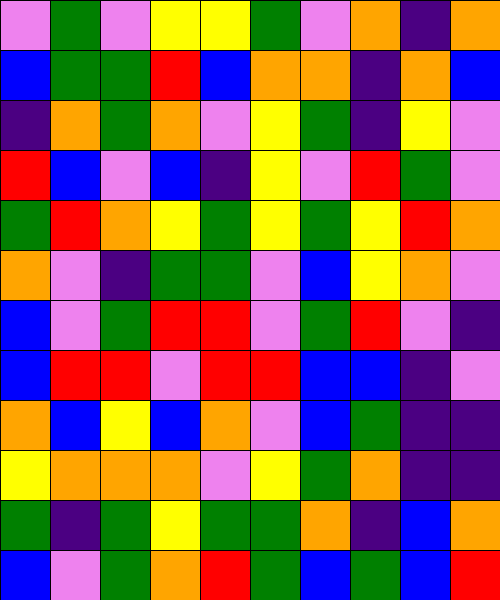[["violet", "green", "violet", "yellow", "yellow", "green", "violet", "orange", "indigo", "orange"], ["blue", "green", "green", "red", "blue", "orange", "orange", "indigo", "orange", "blue"], ["indigo", "orange", "green", "orange", "violet", "yellow", "green", "indigo", "yellow", "violet"], ["red", "blue", "violet", "blue", "indigo", "yellow", "violet", "red", "green", "violet"], ["green", "red", "orange", "yellow", "green", "yellow", "green", "yellow", "red", "orange"], ["orange", "violet", "indigo", "green", "green", "violet", "blue", "yellow", "orange", "violet"], ["blue", "violet", "green", "red", "red", "violet", "green", "red", "violet", "indigo"], ["blue", "red", "red", "violet", "red", "red", "blue", "blue", "indigo", "violet"], ["orange", "blue", "yellow", "blue", "orange", "violet", "blue", "green", "indigo", "indigo"], ["yellow", "orange", "orange", "orange", "violet", "yellow", "green", "orange", "indigo", "indigo"], ["green", "indigo", "green", "yellow", "green", "green", "orange", "indigo", "blue", "orange"], ["blue", "violet", "green", "orange", "red", "green", "blue", "green", "blue", "red"]]